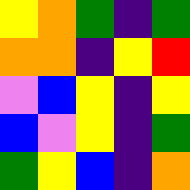[["yellow", "orange", "green", "indigo", "green"], ["orange", "orange", "indigo", "yellow", "red"], ["violet", "blue", "yellow", "indigo", "yellow"], ["blue", "violet", "yellow", "indigo", "green"], ["green", "yellow", "blue", "indigo", "orange"]]